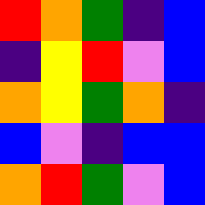[["red", "orange", "green", "indigo", "blue"], ["indigo", "yellow", "red", "violet", "blue"], ["orange", "yellow", "green", "orange", "indigo"], ["blue", "violet", "indigo", "blue", "blue"], ["orange", "red", "green", "violet", "blue"]]